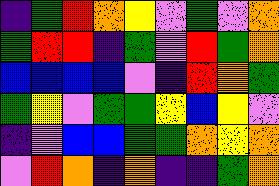[["indigo", "green", "red", "orange", "yellow", "violet", "green", "violet", "orange"], ["green", "red", "red", "indigo", "green", "violet", "red", "green", "orange"], ["blue", "blue", "blue", "blue", "violet", "indigo", "red", "orange", "green"], ["green", "yellow", "violet", "green", "green", "yellow", "blue", "yellow", "violet"], ["indigo", "violet", "blue", "blue", "green", "green", "orange", "yellow", "orange"], ["violet", "red", "orange", "indigo", "orange", "indigo", "indigo", "green", "orange"]]